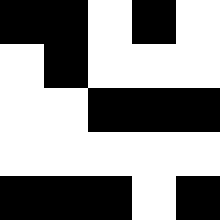[["black", "black", "white", "black", "white"], ["white", "black", "white", "white", "white"], ["white", "white", "black", "black", "black"], ["white", "white", "white", "white", "white"], ["black", "black", "black", "white", "black"]]